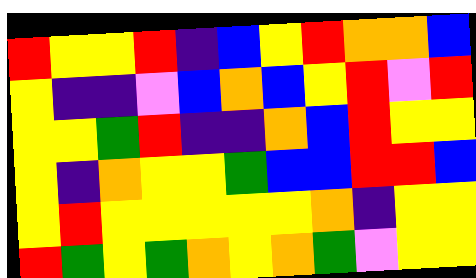[["red", "yellow", "yellow", "red", "indigo", "blue", "yellow", "red", "orange", "orange", "blue"], ["yellow", "indigo", "indigo", "violet", "blue", "orange", "blue", "yellow", "red", "violet", "red"], ["yellow", "yellow", "green", "red", "indigo", "indigo", "orange", "blue", "red", "yellow", "yellow"], ["yellow", "indigo", "orange", "yellow", "yellow", "green", "blue", "blue", "red", "red", "blue"], ["yellow", "red", "yellow", "yellow", "yellow", "yellow", "yellow", "orange", "indigo", "yellow", "yellow"], ["red", "green", "yellow", "green", "orange", "yellow", "orange", "green", "violet", "yellow", "yellow"]]